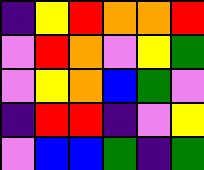[["indigo", "yellow", "red", "orange", "orange", "red"], ["violet", "red", "orange", "violet", "yellow", "green"], ["violet", "yellow", "orange", "blue", "green", "violet"], ["indigo", "red", "red", "indigo", "violet", "yellow"], ["violet", "blue", "blue", "green", "indigo", "green"]]